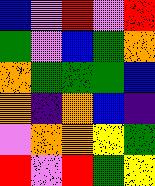[["blue", "violet", "red", "violet", "red"], ["green", "violet", "blue", "green", "orange"], ["orange", "green", "green", "green", "blue"], ["orange", "indigo", "orange", "blue", "indigo"], ["violet", "orange", "orange", "yellow", "green"], ["red", "violet", "red", "green", "yellow"]]